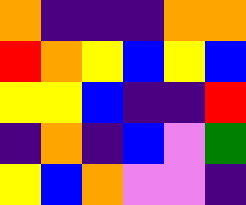[["orange", "indigo", "indigo", "indigo", "orange", "orange"], ["red", "orange", "yellow", "blue", "yellow", "blue"], ["yellow", "yellow", "blue", "indigo", "indigo", "red"], ["indigo", "orange", "indigo", "blue", "violet", "green"], ["yellow", "blue", "orange", "violet", "violet", "indigo"]]